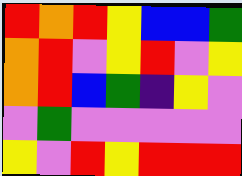[["red", "orange", "red", "yellow", "blue", "blue", "green"], ["orange", "red", "violet", "yellow", "red", "violet", "yellow"], ["orange", "red", "blue", "green", "indigo", "yellow", "violet"], ["violet", "green", "violet", "violet", "violet", "violet", "violet"], ["yellow", "violet", "red", "yellow", "red", "red", "red"]]